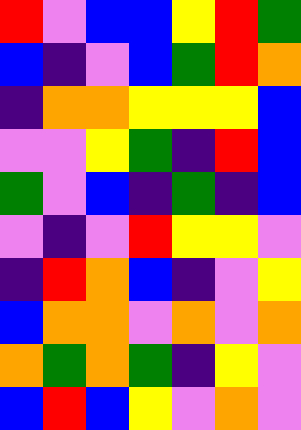[["red", "violet", "blue", "blue", "yellow", "red", "green"], ["blue", "indigo", "violet", "blue", "green", "red", "orange"], ["indigo", "orange", "orange", "yellow", "yellow", "yellow", "blue"], ["violet", "violet", "yellow", "green", "indigo", "red", "blue"], ["green", "violet", "blue", "indigo", "green", "indigo", "blue"], ["violet", "indigo", "violet", "red", "yellow", "yellow", "violet"], ["indigo", "red", "orange", "blue", "indigo", "violet", "yellow"], ["blue", "orange", "orange", "violet", "orange", "violet", "orange"], ["orange", "green", "orange", "green", "indigo", "yellow", "violet"], ["blue", "red", "blue", "yellow", "violet", "orange", "violet"]]